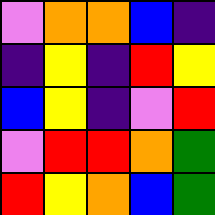[["violet", "orange", "orange", "blue", "indigo"], ["indigo", "yellow", "indigo", "red", "yellow"], ["blue", "yellow", "indigo", "violet", "red"], ["violet", "red", "red", "orange", "green"], ["red", "yellow", "orange", "blue", "green"]]